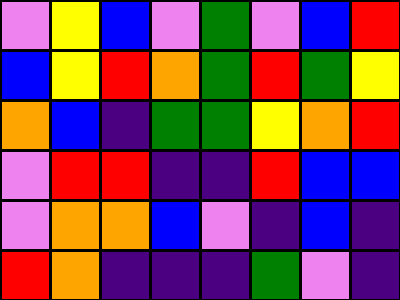[["violet", "yellow", "blue", "violet", "green", "violet", "blue", "red"], ["blue", "yellow", "red", "orange", "green", "red", "green", "yellow"], ["orange", "blue", "indigo", "green", "green", "yellow", "orange", "red"], ["violet", "red", "red", "indigo", "indigo", "red", "blue", "blue"], ["violet", "orange", "orange", "blue", "violet", "indigo", "blue", "indigo"], ["red", "orange", "indigo", "indigo", "indigo", "green", "violet", "indigo"]]